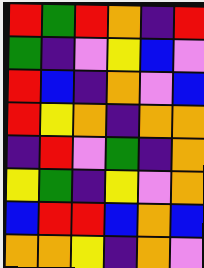[["red", "green", "red", "orange", "indigo", "red"], ["green", "indigo", "violet", "yellow", "blue", "violet"], ["red", "blue", "indigo", "orange", "violet", "blue"], ["red", "yellow", "orange", "indigo", "orange", "orange"], ["indigo", "red", "violet", "green", "indigo", "orange"], ["yellow", "green", "indigo", "yellow", "violet", "orange"], ["blue", "red", "red", "blue", "orange", "blue"], ["orange", "orange", "yellow", "indigo", "orange", "violet"]]